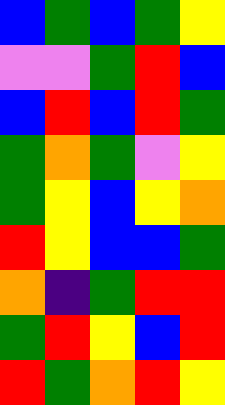[["blue", "green", "blue", "green", "yellow"], ["violet", "violet", "green", "red", "blue"], ["blue", "red", "blue", "red", "green"], ["green", "orange", "green", "violet", "yellow"], ["green", "yellow", "blue", "yellow", "orange"], ["red", "yellow", "blue", "blue", "green"], ["orange", "indigo", "green", "red", "red"], ["green", "red", "yellow", "blue", "red"], ["red", "green", "orange", "red", "yellow"]]